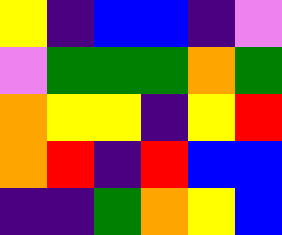[["yellow", "indigo", "blue", "blue", "indigo", "violet"], ["violet", "green", "green", "green", "orange", "green"], ["orange", "yellow", "yellow", "indigo", "yellow", "red"], ["orange", "red", "indigo", "red", "blue", "blue"], ["indigo", "indigo", "green", "orange", "yellow", "blue"]]